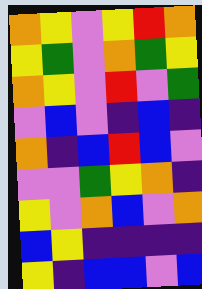[["orange", "yellow", "violet", "yellow", "red", "orange"], ["yellow", "green", "violet", "orange", "green", "yellow"], ["orange", "yellow", "violet", "red", "violet", "green"], ["violet", "blue", "violet", "indigo", "blue", "indigo"], ["orange", "indigo", "blue", "red", "blue", "violet"], ["violet", "violet", "green", "yellow", "orange", "indigo"], ["yellow", "violet", "orange", "blue", "violet", "orange"], ["blue", "yellow", "indigo", "indigo", "indigo", "indigo"], ["yellow", "indigo", "blue", "blue", "violet", "blue"]]